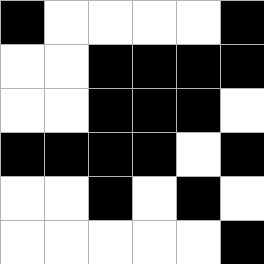[["black", "white", "white", "white", "white", "black"], ["white", "white", "black", "black", "black", "black"], ["white", "white", "black", "black", "black", "white"], ["black", "black", "black", "black", "white", "black"], ["white", "white", "black", "white", "black", "white"], ["white", "white", "white", "white", "white", "black"]]